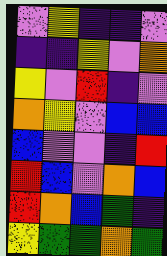[["violet", "yellow", "indigo", "indigo", "violet"], ["indigo", "indigo", "yellow", "violet", "orange"], ["yellow", "violet", "red", "indigo", "violet"], ["orange", "yellow", "violet", "blue", "blue"], ["blue", "violet", "violet", "indigo", "red"], ["red", "blue", "violet", "orange", "blue"], ["red", "orange", "blue", "green", "indigo"], ["yellow", "green", "green", "orange", "green"]]